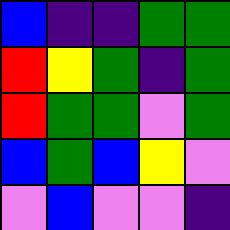[["blue", "indigo", "indigo", "green", "green"], ["red", "yellow", "green", "indigo", "green"], ["red", "green", "green", "violet", "green"], ["blue", "green", "blue", "yellow", "violet"], ["violet", "blue", "violet", "violet", "indigo"]]